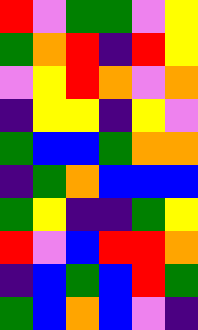[["red", "violet", "green", "green", "violet", "yellow"], ["green", "orange", "red", "indigo", "red", "yellow"], ["violet", "yellow", "red", "orange", "violet", "orange"], ["indigo", "yellow", "yellow", "indigo", "yellow", "violet"], ["green", "blue", "blue", "green", "orange", "orange"], ["indigo", "green", "orange", "blue", "blue", "blue"], ["green", "yellow", "indigo", "indigo", "green", "yellow"], ["red", "violet", "blue", "red", "red", "orange"], ["indigo", "blue", "green", "blue", "red", "green"], ["green", "blue", "orange", "blue", "violet", "indigo"]]